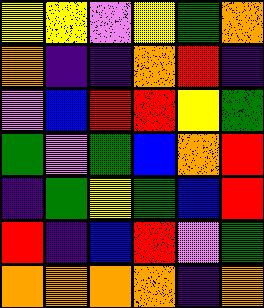[["yellow", "yellow", "violet", "yellow", "green", "orange"], ["orange", "indigo", "indigo", "orange", "red", "indigo"], ["violet", "blue", "red", "red", "yellow", "green"], ["green", "violet", "green", "blue", "orange", "red"], ["indigo", "green", "yellow", "green", "blue", "red"], ["red", "indigo", "blue", "red", "violet", "green"], ["orange", "orange", "orange", "orange", "indigo", "orange"]]